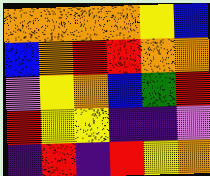[["orange", "orange", "orange", "orange", "yellow", "blue"], ["blue", "orange", "red", "red", "orange", "orange"], ["violet", "yellow", "orange", "blue", "green", "red"], ["red", "yellow", "yellow", "indigo", "indigo", "violet"], ["indigo", "red", "indigo", "red", "yellow", "orange"]]